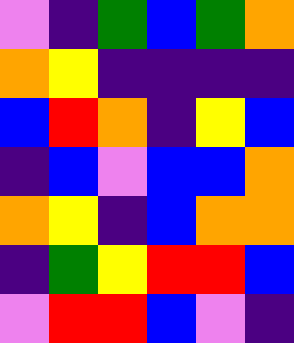[["violet", "indigo", "green", "blue", "green", "orange"], ["orange", "yellow", "indigo", "indigo", "indigo", "indigo"], ["blue", "red", "orange", "indigo", "yellow", "blue"], ["indigo", "blue", "violet", "blue", "blue", "orange"], ["orange", "yellow", "indigo", "blue", "orange", "orange"], ["indigo", "green", "yellow", "red", "red", "blue"], ["violet", "red", "red", "blue", "violet", "indigo"]]